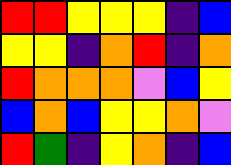[["red", "red", "yellow", "yellow", "yellow", "indigo", "blue"], ["yellow", "yellow", "indigo", "orange", "red", "indigo", "orange"], ["red", "orange", "orange", "orange", "violet", "blue", "yellow"], ["blue", "orange", "blue", "yellow", "yellow", "orange", "violet"], ["red", "green", "indigo", "yellow", "orange", "indigo", "blue"]]